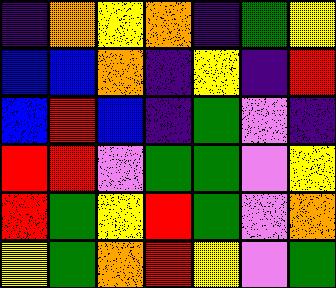[["indigo", "orange", "yellow", "orange", "indigo", "green", "yellow"], ["blue", "blue", "orange", "indigo", "yellow", "indigo", "red"], ["blue", "red", "blue", "indigo", "green", "violet", "indigo"], ["red", "red", "violet", "green", "green", "violet", "yellow"], ["red", "green", "yellow", "red", "green", "violet", "orange"], ["yellow", "green", "orange", "red", "yellow", "violet", "green"]]